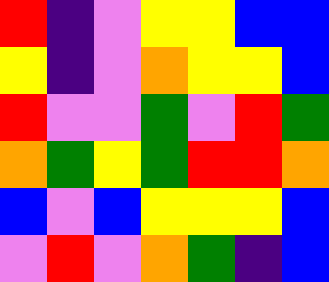[["red", "indigo", "violet", "yellow", "yellow", "blue", "blue"], ["yellow", "indigo", "violet", "orange", "yellow", "yellow", "blue"], ["red", "violet", "violet", "green", "violet", "red", "green"], ["orange", "green", "yellow", "green", "red", "red", "orange"], ["blue", "violet", "blue", "yellow", "yellow", "yellow", "blue"], ["violet", "red", "violet", "orange", "green", "indigo", "blue"]]